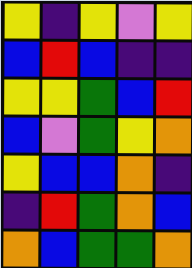[["yellow", "indigo", "yellow", "violet", "yellow"], ["blue", "red", "blue", "indigo", "indigo"], ["yellow", "yellow", "green", "blue", "red"], ["blue", "violet", "green", "yellow", "orange"], ["yellow", "blue", "blue", "orange", "indigo"], ["indigo", "red", "green", "orange", "blue"], ["orange", "blue", "green", "green", "orange"]]